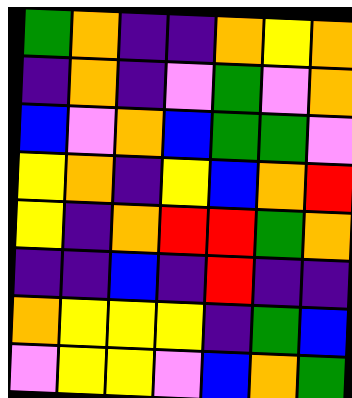[["green", "orange", "indigo", "indigo", "orange", "yellow", "orange"], ["indigo", "orange", "indigo", "violet", "green", "violet", "orange"], ["blue", "violet", "orange", "blue", "green", "green", "violet"], ["yellow", "orange", "indigo", "yellow", "blue", "orange", "red"], ["yellow", "indigo", "orange", "red", "red", "green", "orange"], ["indigo", "indigo", "blue", "indigo", "red", "indigo", "indigo"], ["orange", "yellow", "yellow", "yellow", "indigo", "green", "blue"], ["violet", "yellow", "yellow", "violet", "blue", "orange", "green"]]